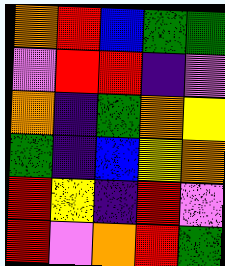[["orange", "red", "blue", "green", "green"], ["violet", "red", "red", "indigo", "violet"], ["orange", "indigo", "green", "orange", "yellow"], ["green", "indigo", "blue", "yellow", "orange"], ["red", "yellow", "indigo", "red", "violet"], ["red", "violet", "orange", "red", "green"]]